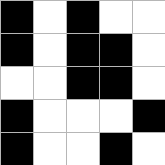[["black", "white", "black", "white", "white"], ["black", "white", "black", "black", "white"], ["white", "white", "black", "black", "white"], ["black", "white", "white", "white", "black"], ["black", "white", "white", "black", "white"]]